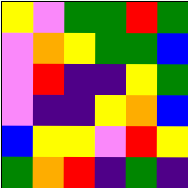[["yellow", "violet", "green", "green", "red", "green"], ["violet", "orange", "yellow", "green", "green", "blue"], ["violet", "red", "indigo", "indigo", "yellow", "green"], ["violet", "indigo", "indigo", "yellow", "orange", "blue"], ["blue", "yellow", "yellow", "violet", "red", "yellow"], ["green", "orange", "red", "indigo", "green", "indigo"]]